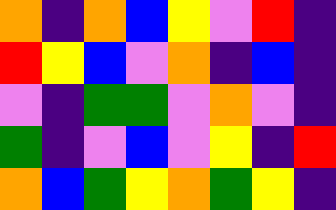[["orange", "indigo", "orange", "blue", "yellow", "violet", "red", "indigo"], ["red", "yellow", "blue", "violet", "orange", "indigo", "blue", "indigo"], ["violet", "indigo", "green", "green", "violet", "orange", "violet", "indigo"], ["green", "indigo", "violet", "blue", "violet", "yellow", "indigo", "red"], ["orange", "blue", "green", "yellow", "orange", "green", "yellow", "indigo"]]